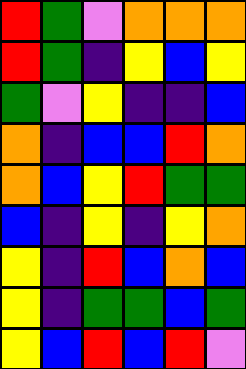[["red", "green", "violet", "orange", "orange", "orange"], ["red", "green", "indigo", "yellow", "blue", "yellow"], ["green", "violet", "yellow", "indigo", "indigo", "blue"], ["orange", "indigo", "blue", "blue", "red", "orange"], ["orange", "blue", "yellow", "red", "green", "green"], ["blue", "indigo", "yellow", "indigo", "yellow", "orange"], ["yellow", "indigo", "red", "blue", "orange", "blue"], ["yellow", "indigo", "green", "green", "blue", "green"], ["yellow", "blue", "red", "blue", "red", "violet"]]